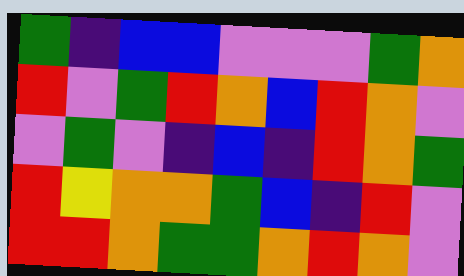[["green", "indigo", "blue", "blue", "violet", "violet", "violet", "green", "orange"], ["red", "violet", "green", "red", "orange", "blue", "red", "orange", "violet"], ["violet", "green", "violet", "indigo", "blue", "indigo", "red", "orange", "green"], ["red", "yellow", "orange", "orange", "green", "blue", "indigo", "red", "violet"], ["red", "red", "orange", "green", "green", "orange", "red", "orange", "violet"]]